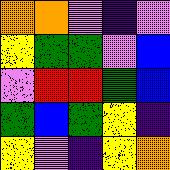[["orange", "orange", "violet", "indigo", "violet"], ["yellow", "green", "green", "violet", "blue"], ["violet", "red", "red", "green", "blue"], ["green", "blue", "green", "yellow", "indigo"], ["yellow", "violet", "indigo", "yellow", "orange"]]